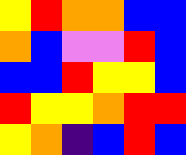[["yellow", "red", "orange", "orange", "blue", "blue"], ["orange", "blue", "violet", "violet", "red", "blue"], ["blue", "blue", "red", "yellow", "yellow", "blue"], ["red", "yellow", "yellow", "orange", "red", "red"], ["yellow", "orange", "indigo", "blue", "red", "blue"]]